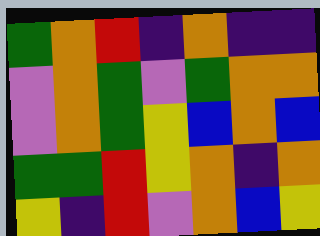[["green", "orange", "red", "indigo", "orange", "indigo", "indigo"], ["violet", "orange", "green", "violet", "green", "orange", "orange"], ["violet", "orange", "green", "yellow", "blue", "orange", "blue"], ["green", "green", "red", "yellow", "orange", "indigo", "orange"], ["yellow", "indigo", "red", "violet", "orange", "blue", "yellow"]]